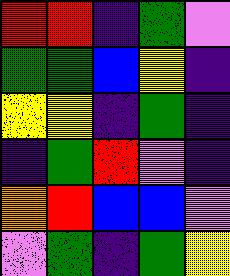[["red", "red", "indigo", "green", "violet"], ["green", "green", "blue", "yellow", "indigo"], ["yellow", "yellow", "indigo", "green", "indigo"], ["indigo", "green", "red", "violet", "indigo"], ["orange", "red", "blue", "blue", "violet"], ["violet", "green", "indigo", "green", "yellow"]]